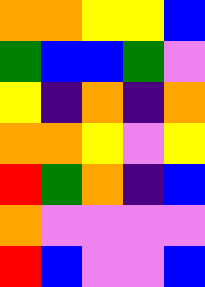[["orange", "orange", "yellow", "yellow", "blue"], ["green", "blue", "blue", "green", "violet"], ["yellow", "indigo", "orange", "indigo", "orange"], ["orange", "orange", "yellow", "violet", "yellow"], ["red", "green", "orange", "indigo", "blue"], ["orange", "violet", "violet", "violet", "violet"], ["red", "blue", "violet", "violet", "blue"]]